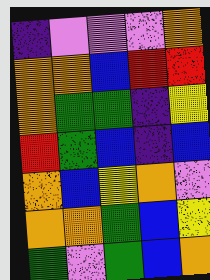[["indigo", "violet", "violet", "violet", "orange"], ["orange", "orange", "blue", "red", "red"], ["orange", "green", "green", "indigo", "yellow"], ["red", "green", "blue", "indigo", "blue"], ["orange", "blue", "yellow", "orange", "violet"], ["orange", "orange", "green", "blue", "yellow"], ["green", "violet", "green", "blue", "orange"]]